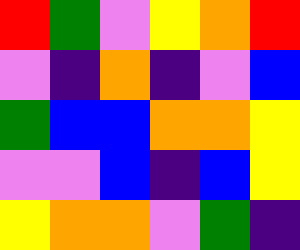[["red", "green", "violet", "yellow", "orange", "red"], ["violet", "indigo", "orange", "indigo", "violet", "blue"], ["green", "blue", "blue", "orange", "orange", "yellow"], ["violet", "violet", "blue", "indigo", "blue", "yellow"], ["yellow", "orange", "orange", "violet", "green", "indigo"]]